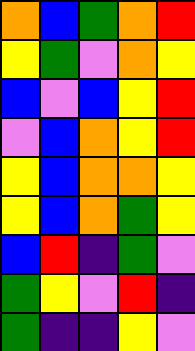[["orange", "blue", "green", "orange", "red"], ["yellow", "green", "violet", "orange", "yellow"], ["blue", "violet", "blue", "yellow", "red"], ["violet", "blue", "orange", "yellow", "red"], ["yellow", "blue", "orange", "orange", "yellow"], ["yellow", "blue", "orange", "green", "yellow"], ["blue", "red", "indigo", "green", "violet"], ["green", "yellow", "violet", "red", "indigo"], ["green", "indigo", "indigo", "yellow", "violet"]]